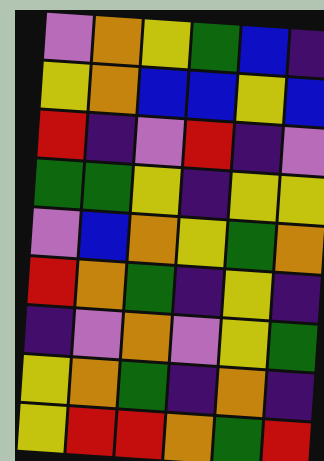[["violet", "orange", "yellow", "green", "blue", "indigo"], ["yellow", "orange", "blue", "blue", "yellow", "blue"], ["red", "indigo", "violet", "red", "indigo", "violet"], ["green", "green", "yellow", "indigo", "yellow", "yellow"], ["violet", "blue", "orange", "yellow", "green", "orange"], ["red", "orange", "green", "indigo", "yellow", "indigo"], ["indigo", "violet", "orange", "violet", "yellow", "green"], ["yellow", "orange", "green", "indigo", "orange", "indigo"], ["yellow", "red", "red", "orange", "green", "red"]]